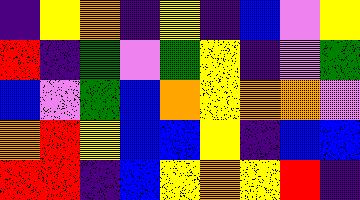[["indigo", "yellow", "orange", "indigo", "yellow", "indigo", "blue", "violet", "yellow"], ["red", "indigo", "green", "violet", "green", "yellow", "indigo", "violet", "green"], ["blue", "violet", "green", "blue", "orange", "yellow", "orange", "orange", "violet"], ["orange", "red", "yellow", "blue", "blue", "yellow", "indigo", "blue", "blue"], ["red", "red", "indigo", "blue", "yellow", "orange", "yellow", "red", "indigo"]]